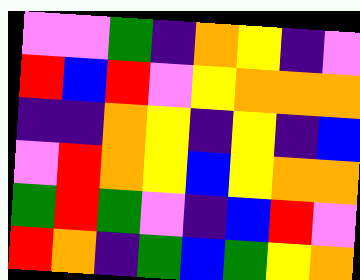[["violet", "violet", "green", "indigo", "orange", "yellow", "indigo", "violet"], ["red", "blue", "red", "violet", "yellow", "orange", "orange", "orange"], ["indigo", "indigo", "orange", "yellow", "indigo", "yellow", "indigo", "blue"], ["violet", "red", "orange", "yellow", "blue", "yellow", "orange", "orange"], ["green", "red", "green", "violet", "indigo", "blue", "red", "violet"], ["red", "orange", "indigo", "green", "blue", "green", "yellow", "orange"]]